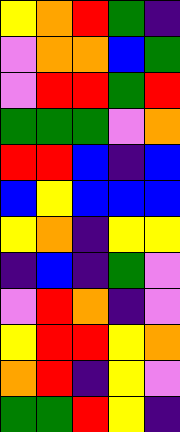[["yellow", "orange", "red", "green", "indigo"], ["violet", "orange", "orange", "blue", "green"], ["violet", "red", "red", "green", "red"], ["green", "green", "green", "violet", "orange"], ["red", "red", "blue", "indigo", "blue"], ["blue", "yellow", "blue", "blue", "blue"], ["yellow", "orange", "indigo", "yellow", "yellow"], ["indigo", "blue", "indigo", "green", "violet"], ["violet", "red", "orange", "indigo", "violet"], ["yellow", "red", "red", "yellow", "orange"], ["orange", "red", "indigo", "yellow", "violet"], ["green", "green", "red", "yellow", "indigo"]]